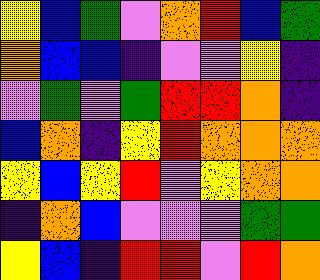[["yellow", "blue", "green", "violet", "orange", "red", "blue", "green"], ["orange", "blue", "blue", "indigo", "violet", "violet", "yellow", "indigo"], ["violet", "green", "violet", "green", "red", "red", "orange", "indigo"], ["blue", "orange", "indigo", "yellow", "red", "orange", "orange", "orange"], ["yellow", "blue", "yellow", "red", "violet", "yellow", "orange", "orange"], ["indigo", "orange", "blue", "violet", "violet", "violet", "green", "green"], ["yellow", "blue", "indigo", "red", "red", "violet", "red", "orange"]]